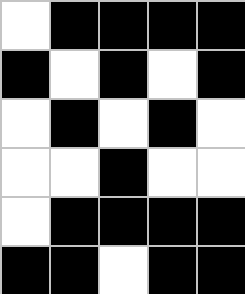[["white", "black", "black", "black", "black"], ["black", "white", "black", "white", "black"], ["white", "black", "white", "black", "white"], ["white", "white", "black", "white", "white"], ["white", "black", "black", "black", "black"], ["black", "black", "white", "black", "black"]]